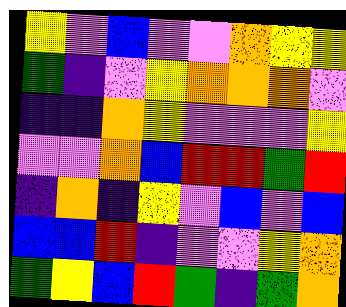[["yellow", "violet", "blue", "violet", "violet", "orange", "yellow", "yellow"], ["green", "indigo", "violet", "yellow", "orange", "orange", "orange", "violet"], ["indigo", "indigo", "orange", "yellow", "violet", "violet", "violet", "yellow"], ["violet", "violet", "orange", "blue", "red", "red", "green", "red"], ["indigo", "orange", "indigo", "yellow", "violet", "blue", "violet", "blue"], ["blue", "blue", "red", "indigo", "violet", "violet", "yellow", "orange"], ["green", "yellow", "blue", "red", "green", "indigo", "green", "orange"]]